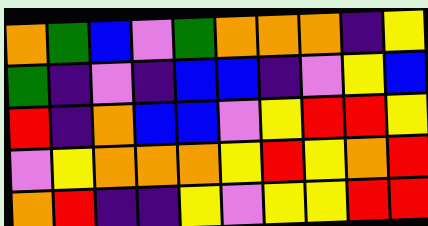[["orange", "green", "blue", "violet", "green", "orange", "orange", "orange", "indigo", "yellow"], ["green", "indigo", "violet", "indigo", "blue", "blue", "indigo", "violet", "yellow", "blue"], ["red", "indigo", "orange", "blue", "blue", "violet", "yellow", "red", "red", "yellow"], ["violet", "yellow", "orange", "orange", "orange", "yellow", "red", "yellow", "orange", "red"], ["orange", "red", "indigo", "indigo", "yellow", "violet", "yellow", "yellow", "red", "red"]]